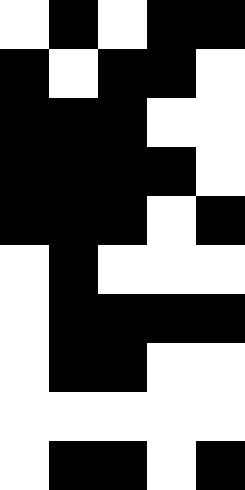[["white", "black", "white", "black", "black"], ["black", "white", "black", "black", "white"], ["black", "black", "black", "white", "white"], ["black", "black", "black", "black", "white"], ["black", "black", "black", "white", "black"], ["white", "black", "white", "white", "white"], ["white", "black", "black", "black", "black"], ["white", "black", "black", "white", "white"], ["white", "white", "white", "white", "white"], ["white", "black", "black", "white", "black"]]